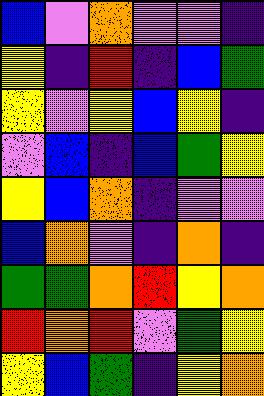[["blue", "violet", "orange", "violet", "violet", "indigo"], ["yellow", "indigo", "red", "indigo", "blue", "green"], ["yellow", "violet", "yellow", "blue", "yellow", "indigo"], ["violet", "blue", "indigo", "blue", "green", "yellow"], ["yellow", "blue", "orange", "indigo", "violet", "violet"], ["blue", "orange", "violet", "indigo", "orange", "indigo"], ["green", "green", "orange", "red", "yellow", "orange"], ["red", "orange", "red", "violet", "green", "yellow"], ["yellow", "blue", "green", "indigo", "yellow", "orange"]]